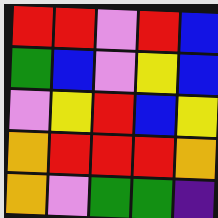[["red", "red", "violet", "red", "blue"], ["green", "blue", "violet", "yellow", "blue"], ["violet", "yellow", "red", "blue", "yellow"], ["orange", "red", "red", "red", "orange"], ["orange", "violet", "green", "green", "indigo"]]